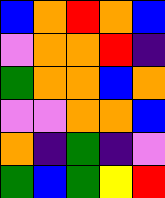[["blue", "orange", "red", "orange", "blue"], ["violet", "orange", "orange", "red", "indigo"], ["green", "orange", "orange", "blue", "orange"], ["violet", "violet", "orange", "orange", "blue"], ["orange", "indigo", "green", "indigo", "violet"], ["green", "blue", "green", "yellow", "red"]]